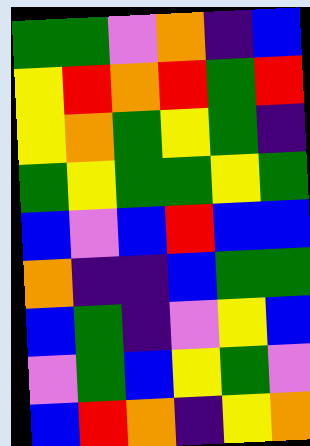[["green", "green", "violet", "orange", "indigo", "blue"], ["yellow", "red", "orange", "red", "green", "red"], ["yellow", "orange", "green", "yellow", "green", "indigo"], ["green", "yellow", "green", "green", "yellow", "green"], ["blue", "violet", "blue", "red", "blue", "blue"], ["orange", "indigo", "indigo", "blue", "green", "green"], ["blue", "green", "indigo", "violet", "yellow", "blue"], ["violet", "green", "blue", "yellow", "green", "violet"], ["blue", "red", "orange", "indigo", "yellow", "orange"]]